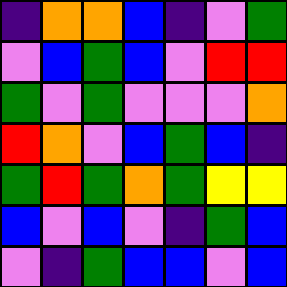[["indigo", "orange", "orange", "blue", "indigo", "violet", "green"], ["violet", "blue", "green", "blue", "violet", "red", "red"], ["green", "violet", "green", "violet", "violet", "violet", "orange"], ["red", "orange", "violet", "blue", "green", "blue", "indigo"], ["green", "red", "green", "orange", "green", "yellow", "yellow"], ["blue", "violet", "blue", "violet", "indigo", "green", "blue"], ["violet", "indigo", "green", "blue", "blue", "violet", "blue"]]